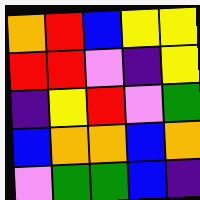[["orange", "red", "blue", "yellow", "yellow"], ["red", "red", "violet", "indigo", "yellow"], ["indigo", "yellow", "red", "violet", "green"], ["blue", "orange", "orange", "blue", "orange"], ["violet", "green", "green", "blue", "indigo"]]